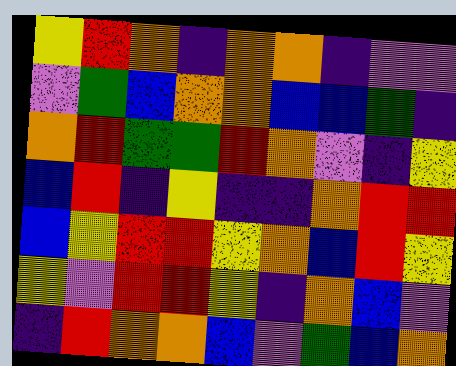[["yellow", "red", "orange", "indigo", "orange", "orange", "indigo", "violet", "violet"], ["violet", "green", "blue", "orange", "orange", "blue", "blue", "green", "indigo"], ["orange", "red", "green", "green", "red", "orange", "violet", "indigo", "yellow"], ["blue", "red", "indigo", "yellow", "indigo", "indigo", "orange", "red", "red"], ["blue", "yellow", "red", "red", "yellow", "orange", "blue", "red", "yellow"], ["yellow", "violet", "red", "red", "yellow", "indigo", "orange", "blue", "violet"], ["indigo", "red", "orange", "orange", "blue", "violet", "green", "blue", "orange"]]